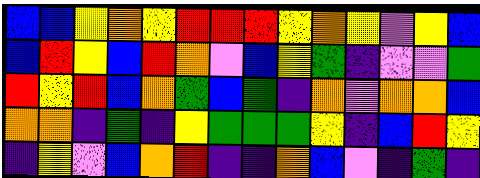[["blue", "blue", "yellow", "orange", "yellow", "red", "red", "red", "yellow", "orange", "yellow", "violet", "yellow", "blue"], ["blue", "red", "yellow", "blue", "red", "orange", "violet", "blue", "yellow", "green", "indigo", "violet", "violet", "green"], ["red", "yellow", "red", "blue", "orange", "green", "blue", "green", "indigo", "orange", "violet", "orange", "orange", "blue"], ["orange", "orange", "indigo", "green", "indigo", "yellow", "green", "green", "green", "yellow", "indigo", "blue", "red", "yellow"], ["indigo", "yellow", "violet", "blue", "orange", "red", "indigo", "indigo", "orange", "blue", "violet", "indigo", "green", "indigo"]]